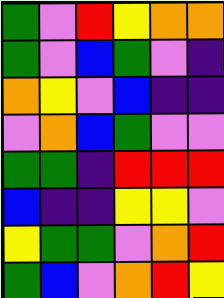[["green", "violet", "red", "yellow", "orange", "orange"], ["green", "violet", "blue", "green", "violet", "indigo"], ["orange", "yellow", "violet", "blue", "indigo", "indigo"], ["violet", "orange", "blue", "green", "violet", "violet"], ["green", "green", "indigo", "red", "red", "red"], ["blue", "indigo", "indigo", "yellow", "yellow", "violet"], ["yellow", "green", "green", "violet", "orange", "red"], ["green", "blue", "violet", "orange", "red", "yellow"]]